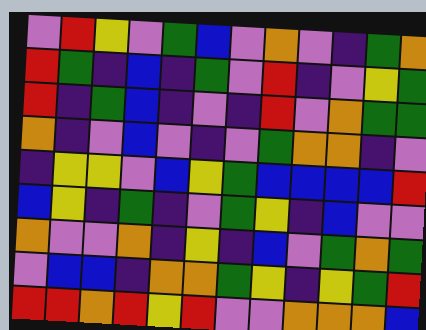[["violet", "red", "yellow", "violet", "green", "blue", "violet", "orange", "violet", "indigo", "green", "orange"], ["red", "green", "indigo", "blue", "indigo", "green", "violet", "red", "indigo", "violet", "yellow", "green"], ["red", "indigo", "green", "blue", "indigo", "violet", "indigo", "red", "violet", "orange", "green", "green"], ["orange", "indigo", "violet", "blue", "violet", "indigo", "violet", "green", "orange", "orange", "indigo", "violet"], ["indigo", "yellow", "yellow", "violet", "blue", "yellow", "green", "blue", "blue", "blue", "blue", "red"], ["blue", "yellow", "indigo", "green", "indigo", "violet", "green", "yellow", "indigo", "blue", "violet", "violet"], ["orange", "violet", "violet", "orange", "indigo", "yellow", "indigo", "blue", "violet", "green", "orange", "green"], ["violet", "blue", "blue", "indigo", "orange", "orange", "green", "yellow", "indigo", "yellow", "green", "red"], ["red", "red", "orange", "red", "yellow", "red", "violet", "violet", "orange", "orange", "orange", "blue"]]